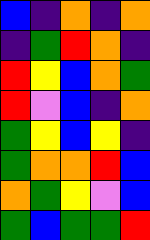[["blue", "indigo", "orange", "indigo", "orange"], ["indigo", "green", "red", "orange", "indigo"], ["red", "yellow", "blue", "orange", "green"], ["red", "violet", "blue", "indigo", "orange"], ["green", "yellow", "blue", "yellow", "indigo"], ["green", "orange", "orange", "red", "blue"], ["orange", "green", "yellow", "violet", "blue"], ["green", "blue", "green", "green", "red"]]